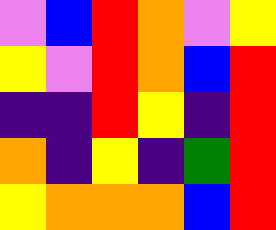[["violet", "blue", "red", "orange", "violet", "yellow"], ["yellow", "violet", "red", "orange", "blue", "red"], ["indigo", "indigo", "red", "yellow", "indigo", "red"], ["orange", "indigo", "yellow", "indigo", "green", "red"], ["yellow", "orange", "orange", "orange", "blue", "red"]]